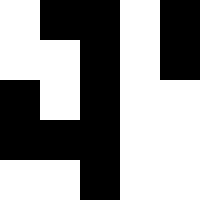[["white", "black", "black", "white", "black"], ["white", "white", "black", "white", "black"], ["black", "white", "black", "white", "white"], ["black", "black", "black", "white", "white"], ["white", "white", "black", "white", "white"]]